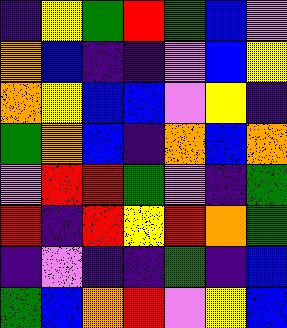[["indigo", "yellow", "green", "red", "green", "blue", "violet"], ["orange", "blue", "indigo", "indigo", "violet", "blue", "yellow"], ["orange", "yellow", "blue", "blue", "violet", "yellow", "indigo"], ["green", "orange", "blue", "indigo", "orange", "blue", "orange"], ["violet", "red", "red", "green", "violet", "indigo", "green"], ["red", "indigo", "red", "yellow", "red", "orange", "green"], ["indigo", "violet", "indigo", "indigo", "green", "indigo", "blue"], ["green", "blue", "orange", "red", "violet", "yellow", "blue"]]